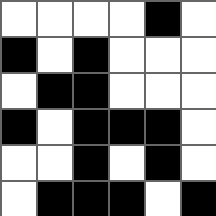[["white", "white", "white", "white", "black", "white"], ["black", "white", "black", "white", "white", "white"], ["white", "black", "black", "white", "white", "white"], ["black", "white", "black", "black", "black", "white"], ["white", "white", "black", "white", "black", "white"], ["white", "black", "black", "black", "white", "black"]]